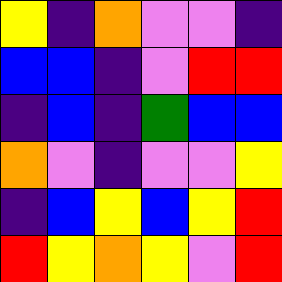[["yellow", "indigo", "orange", "violet", "violet", "indigo"], ["blue", "blue", "indigo", "violet", "red", "red"], ["indigo", "blue", "indigo", "green", "blue", "blue"], ["orange", "violet", "indigo", "violet", "violet", "yellow"], ["indigo", "blue", "yellow", "blue", "yellow", "red"], ["red", "yellow", "orange", "yellow", "violet", "red"]]